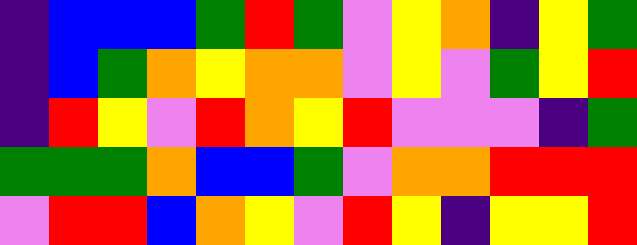[["indigo", "blue", "blue", "blue", "green", "red", "green", "violet", "yellow", "orange", "indigo", "yellow", "green"], ["indigo", "blue", "green", "orange", "yellow", "orange", "orange", "violet", "yellow", "violet", "green", "yellow", "red"], ["indigo", "red", "yellow", "violet", "red", "orange", "yellow", "red", "violet", "violet", "violet", "indigo", "green"], ["green", "green", "green", "orange", "blue", "blue", "green", "violet", "orange", "orange", "red", "red", "red"], ["violet", "red", "red", "blue", "orange", "yellow", "violet", "red", "yellow", "indigo", "yellow", "yellow", "red"]]